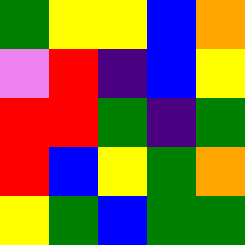[["green", "yellow", "yellow", "blue", "orange"], ["violet", "red", "indigo", "blue", "yellow"], ["red", "red", "green", "indigo", "green"], ["red", "blue", "yellow", "green", "orange"], ["yellow", "green", "blue", "green", "green"]]